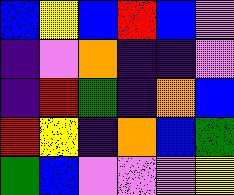[["blue", "yellow", "blue", "red", "blue", "violet"], ["indigo", "violet", "orange", "indigo", "indigo", "violet"], ["indigo", "red", "green", "indigo", "orange", "blue"], ["red", "yellow", "indigo", "orange", "blue", "green"], ["green", "blue", "violet", "violet", "violet", "yellow"]]